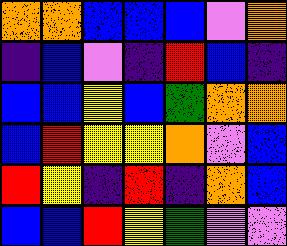[["orange", "orange", "blue", "blue", "blue", "violet", "orange"], ["indigo", "blue", "violet", "indigo", "red", "blue", "indigo"], ["blue", "blue", "yellow", "blue", "green", "orange", "orange"], ["blue", "red", "yellow", "yellow", "orange", "violet", "blue"], ["red", "yellow", "indigo", "red", "indigo", "orange", "blue"], ["blue", "blue", "red", "yellow", "green", "violet", "violet"]]